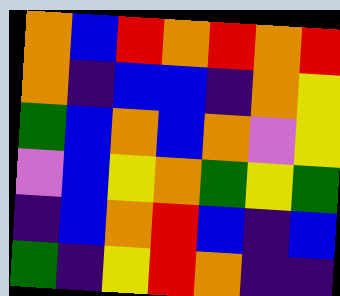[["orange", "blue", "red", "orange", "red", "orange", "red"], ["orange", "indigo", "blue", "blue", "indigo", "orange", "yellow"], ["green", "blue", "orange", "blue", "orange", "violet", "yellow"], ["violet", "blue", "yellow", "orange", "green", "yellow", "green"], ["indigo", "blue", "orange", "red", "blue", "indigo", "blue"], ["green", "indigo", "yellow", "red", "orange", "indigo", "indigo"]]